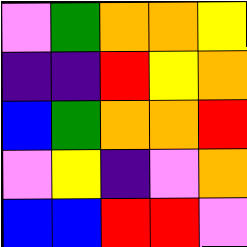[["violet", "green", "orange", "orange", "yellow"], ["indigo", "indigo", "red", "yellow", "orange"], ["blue", "green", "orange", "orange", "red"], ["violet", "yellow", "indigo", "violet", "orange"], ["blue", "blue", "red", "red", "violet"]]